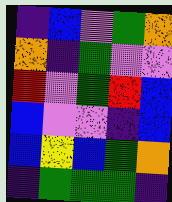[["indigo", "blue", "violet", "green", "orange"], ["orange", "indigo", "green", "violet", "violet"], ["red", "violet", "green", "red", "blue"], ["blue", "violet", "violet", "indigo", "blue"], ["blue", "yellow", "blue", "green", "orange"], ["indigo", "green", "green", "green", "indigo"]]